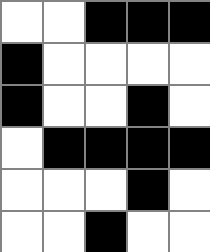[["white", "white", "black", "black", "black"], ["black", "white", "white", "white", "white"], ["black", "white", "white", "black", "white"], ["white", "black", "black", "black", "black"], ["white", "white", "white", "black", "white"], ["white", "white", "black", "white", "white"]]